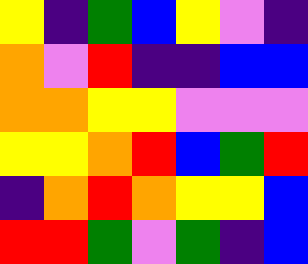[["yellow", "indigo", "green", "blue", "yellow", "violet", "indigo"], ["orange", "violet", "red", "indigo", "indigo", "blue", "blue"], ["orange", "orange", "yellow", "yellow", "violet", "violet", "violet"], ["yellow", "yellow", "orange", "red", "blue", "green", "red"], ["indigo", "orange", "red", "orange", "yellow", "yellow", "blue"], ["red", "red", "green", "violet", "green", "indigo", "blue"]]